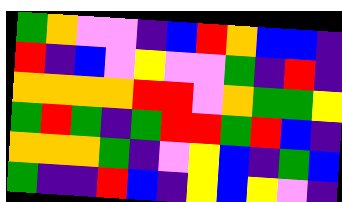[["green", "orange", "violet", "violet", "indigo", "blue", "red", "orange", "blue", "blue", "indigo"], ["red", "indigo", "blue", "violet", "yellow", "violet", "violet", "green", "indigo", "red", "indigo"], ["orange", "orange", "orange", "orange", "red", "red", "violet", "orange", "green", "green", "yellow"], ["green", "red", "green", "indigo", "green", "red", "red", "green", "red", "blue", "indigo"], ["orange", "orange", "orange", "green", "indigo", "violet", "yellow", "blue", "indigo", "green", "blue"], ["green", "indigo", "indigo", "red", "blue", "indigo", "yellow", "blue", "yellow", "violet", "indigo"]]